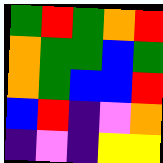[["green", "red", "green", "orange", "red"], ["orange", "green", "green", "blue", "green"], ["orange", "green", "blue", "blue", "red"], ["blue", "red", "indigo", "violet", "orange"], ["indigo", "violet", "indigo", "yellow", "yellow"]]